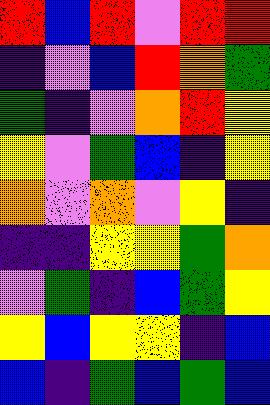[["red", "blue", "red", "violet", "red", "red"], ["indigo", "violet", "blue", "red", "orange", "green"], ["green", "indigo", "violet", "orange", "red", "yellow"], ["yellow", "violet", "green", "blue", "indigo", "yellow"], ["orange", "violet", "orange", "violet", "yellow", "indigo"], ["indigo", "indigo", "yellow", "yellow", "green", "orange"], ["violet", "green", "indigo", "blue", "green", "yellow"], ["yellow", "blue", "yellow", "yellow", "indigo", "blue"], ["blue", "indigo", "green", "blue", "green", "blue"]]